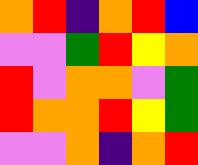[["orange", "red", "indigo", "orange", "red", "blue"], ["violet", "violet", "green", "red", "yellow", "orange"], ["red", "violet", "orange", "orange", "violet", "green"], ["red", "orange", "orange", "red", "yellow", "green"], ["violet", "violet", "orange", "indigo", "orange", "red"]]